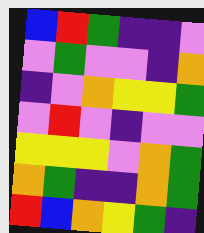[["blue", "red", "green", "indigo", "indigo", "violet"], ["violet", "green", "violet", "violet", "indigo", "orange"], ["indigo", "violet", "orange", "yellow", "yellow", "green"], ["violet", "red", "violet", "indigo", "violet", "violet"], ["yellow", "yellow", "yellow", "violet", "orange", "green"], ["orange", "green", "indigo", "indigo", "orange", "green"], ["red", "blue", "orange", "yellow", "green", "indigo"]]